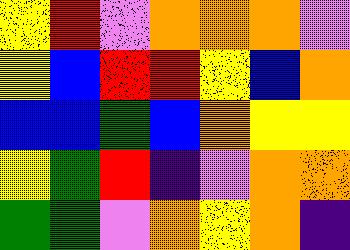[["yellow", "red", "violet", "orange", "orange", "orange", "violet"], ["yellow", "blue", "red", "red", "yellow", "blue", "orange"], ["blue", "blue", "green", "blue", "orange", "yellow", "yellow"], ["yellow", "green", "red", "indigo", "violet", "orange", "orange"], ["green", "green", "violet", "orange", "yellow", "orange", "indigo"]]